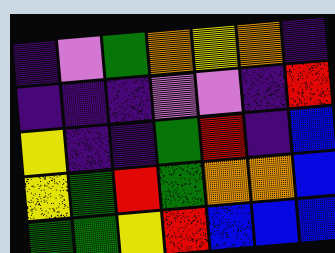[["indigo", "violet", "green", "orange", "yellow", "orange", "indigo"], ["indigo", "indigo", "indigo", "violet", "violet", "indigo", "red"], ["yellow", "indigo", "indigo", "green", "red", "indigo", "blue"], ["yellow", "green", "red", "green", "orange", "orange", "blue"], ["green", "green", "yellow", "red", "blue", "blue", "blue"]]